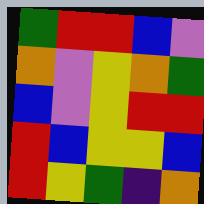[["green", "red", "red", "blue", "violet"], ["orange", "violet", "yellow", "orange", "green"], ["blue", "violet", "yellow", "red", "red"], ["red", "blue", "yellow", "yellow", "blue"], ["red", "yellow", "green", "indigo", "orange"]]